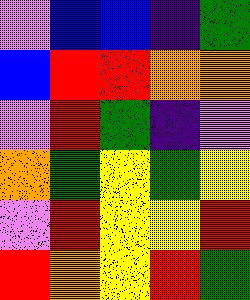[["violet", "blue", "blue", "indigo", "green"], ["blue", "red", "red", "orange", "orange"], ["violet", "red", "green", "indigo", "violet"], ["orange", "green", "yellow", "green", "yellow"], ["violet", "red", "yellow", "yellow", "red"], ["red", "orange", "yellow", "red", "green"]]